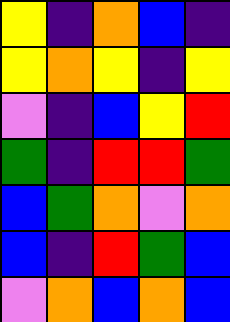[["yellow", "indigo", "orange", "blue", "indigo"], ["yellow", "orange", "yellow", "indigo", "yellow"], ["violet", "indigo", "blue", "yellow", "red"], ["green", "indigo", "red", "red", "green"], ["blue", "green", "orange", "violet", "orange"], ["blue", "indigo", "red", "green", "blue"], ["violet", "orange", "blue", "orange", "blue"]]